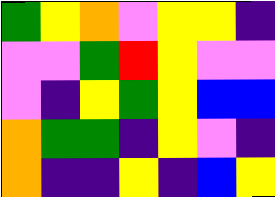[["green", "yellow", "orange", "violet", "yellow", "yellow", "indigo"], ["violet", "violet", "green", "red", "yellow", "violet", "violet"], ["violet", "indigo", "yellow", "green", "yellow", "blue", "blue"], ["orange", "green", "green", "indigo", "yellow", "violet", "indigo"], ["orange", "indigo", "indigo", "yellow", "indigo", "blue", "yellow"]]